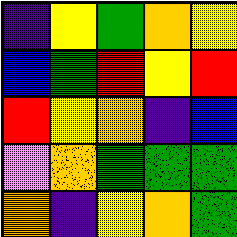[["indigo", "yellow", "green", "orange", "yellow"], ["blue", "green", "red", "yellow", "red"], ["red", "yellow", "orange", "indigo", "blue"], ["violet", "orange", "green", "green", "green"], ["orange", "indigo", "yellow", "orange", "green"]]